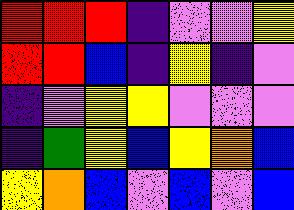[["red", "red", "red", "indigo", "violet", "violet", "yellow"], ["red", "red", "blue", "indigo", "yellow", "indigo", "violet"], ["indigo", "violet", "yellow", "yellow", "violet", "violet", "violet"], ["indigo", "green", "yellow", "blue", "yellow", "orange", "blue"], ["yellow", "orange", "blue", "violet", "blue", "violet", "blue"]]